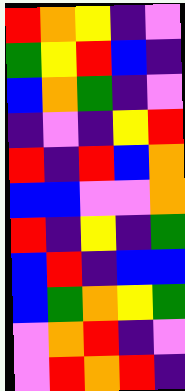[["red", "orange", "yellow", "indigo", "violet"], ["green", "yellow", "red", "blue", "indigo"], ["blue", "orange", "green", "indigo", "violet"], ["indigo", "violet", "indigo", "yellow", "red"], ["red", "indigo", "red", "blue", "orange"], ["blue", "blue", "violet", "violet", "orange"], ["red", "indigo", "yellow", "indigo", "green"], ["blue", "red", "indigo", "blue", "blue"], ["blue", "green", "orange", "yellow", "green"], ["violet", "orange", "red", "indigo", "violet"], ["violet", "red", "orange", "red", "indigo"]]